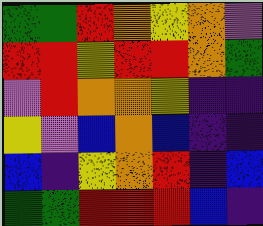[["green", "green", "red", "orange", "yellow", "orange", "violet"], ["red", "red", "yellow", "red", "red", "orange", "green"], ["violet", "red", "orange", "orange", "yellow", "indigo", "indigo"], ["yellow", "violet", "blue", "orange", "blue", "indigo", "indigo"], ["blue", "indigo", "yellow", "orange", "red", "indigo", "blue"], ["green", "green", "red", "red", "red", "blue", "indigo"]]